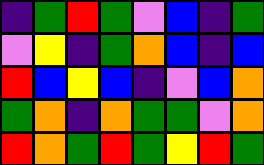[["indigo", "green", "red", "green", "violet", "blue", "indigo", "green"], ["violet", "yellow", "indigo", "green", "orange", "blue", "indigo", "blue"], ["red", "blue", "yellow", "blue", "indigo", "violet", "blue", "orange"], ["green", "orange", "indigo", "orange", "green", "green", "violet", "orange"], ["red", "orange", "green", "red", "green", "yellow", "red", "green"]]